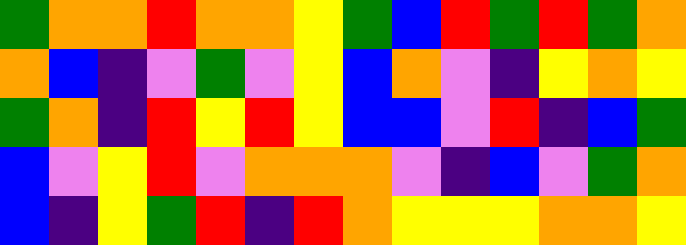[["green", "orange", "orange", "red", "orange", "orange", "yellow", "green", "blue", "red", "green", "red", "green", "orange"], ["orange", "blue", "indigo", "violet", "green", "violet", "yellow", "blue", "orange", "violet", "indigo", "yellow", "orange", "yellow"], ["green", "orange", "indigo", "red", "yellow", "red", "yellow", "blue", "blue", "violet", "red", "indigo", "blue", "green"], ["blue", "violet", "yellow", "red", "violet", "orange", "orange", "orange", "violet", "indigo", "blue", "violet", "green", "orange"], ["blue", "indigo", "yellow", "green", "red", "indigo", "red", "orange", "yellow", "yellow", "yellow", "orange", "orange", "yellow"]]